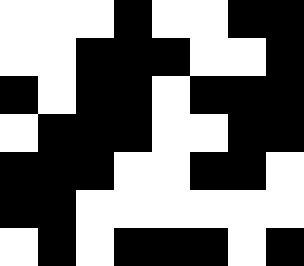[["white", "white", "white", "black", "white", "white", "black", "black"], ["white", "white", "black", "black", "black", "white", "white", "black"], ["black", "white", "black", "black", "white", "black", "black", "black"], ["white", "black", "black", "black", "white", "white", "black", "black"], ["black", "black", "black", "white", "white", "black", "black", "white"], ["black", "black", "white", "white", "white", "white", "white", "white"], ["white", "black", "white", "black", "black", "black", "white", "black"]]